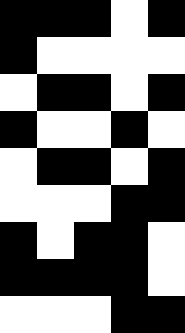[["black", "black", "black", "white", "black"], ["black", "white", "white", "white", "white"], ["white", "black", "black", "white", "black"], ["black", "white", "white", "black", "white"], ["white", "black", "black", "white", "black"], ["white", "white", "white", "black", "black"], ["black", "white", "black", "black", "white"], ["black", "black", "black", "black", "white"], ["white", "white", "white", "black", "black"]]